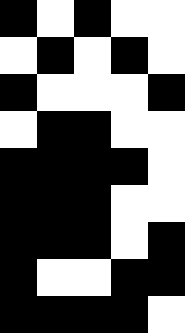[["black", "white", "black", "white", "white"], ["white", "black", "white", "black", "white"], ["black", "white", "white", "white", "black"], ["white", "black", "black", "white", "white"], ["black", "black", "black", "black", "white"], ["black", "black", "black", "white", "white"], ["black", "black", "black", "white", "black"], ["black", "white", "white", "black", "black"], ["black", "black", "black", "black", "white"]]